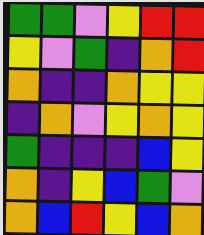[["green", "green", "violet", "yellow", "red", "red"], ["yellow", "violet", "green", "indigo", "orange", "red"], ["orange", "indigo", "indigo", "orange", "yellow", "yellow"], ["indigo", "orange", "violet", "yellow", "orange", "yellow"], ["green", "indigo", "indigo", "indigo", "blue", "yellow"], ["orange", "indigo", "yellow", "blue", "green", "violet"], ["orange", "blue", "red", "yellow", "blue", "orange"]]